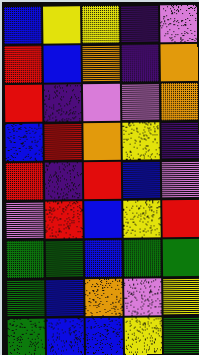[["blue", "yellow", "yellow", "indigo", "violet"], ["red", "blue", "orange", "indigo", "orange"], ["red", "indigo", "violet", "violet", "orange"], ["blue", "red", "orange", "yellow", "indigo"], ["red", "indigo", "red", "blue", "violet"], ["violet", "red", "blue", "yellow", "red"], ["green", "green", "blue", "green", "green"], ["green", "blue", "orange", "violet", "yellow"], ["green", "blue", "blue", "yellow", "green"]]